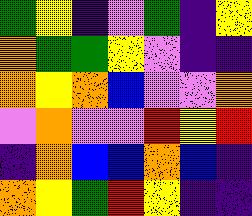[["green", "yellow", "indigo", "violet", "green", "indigo", "yellow"], ["orange", "green", "green", "yellow", "violet", "indigo", "indigo"], ["orange", "yellow", "orange", "blue", "violet", "violet", "orange"], ["violet", "orange", "violet", "violet", "red", "yellow", "red"], ["indigo", "orange", "blue", "blue", "orange", "blue", "indigo"], ["orange", "yellow", "green", "red", "yellow", "indigo", "indigo"]]